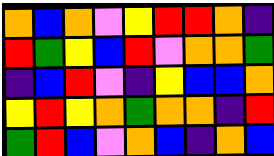[["orange", "blue", "orange", "violet", "yellow", "red", "red", "orange", "indigo"], ["red", "green", "yellow", "blue", "red", "violet", "orange", "orange", "green"], ["indigo", "blue", "red", "violet", "indigo", "yellow", "blue", "blue", "orange"], ["yellow", "red", "yellow", "orange", "green", "orange", "orange", "indigo", "red"], ["green", "red", "blue", "violet", "orange", "blue", "indigo", "orange", "blue"]]